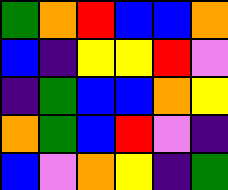[["green", "orange", "red", "blue", "blue", "orange"], ["blue", "indigo", "yellow", "yellow", "red", "violet"], ["indigo", "green", "blue", "blue", "orange", "yellow"], ["orange", "green", "blue", "red", "violet", "indigo"], ["blue", "violet", "orange", "yellow", "indigo", "green"]]